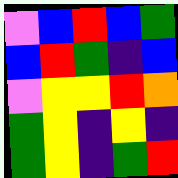[["violet", "blue", "red", "blue", "green"], ["blue", "red", "green", "indigo", "blue"], ["violet", "yellow", "yellow", "red", "orange"], ["green", "yellow", "indigo", "yellow", "indigo"], ["green", "yellow", "indigo", "green", "red"]]